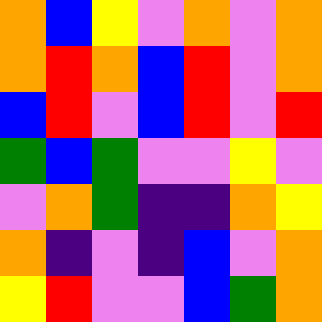[["orange", "blue", "yellow", "violet", "orange", "violet", "orange"], ["orange", "red", "orange", "blue", "red", "violet", "orange"], ["blue", "red", "violet", "blue", "red", "violet", "red"], ["green", "blue", "green", "violet", "violet", "yellow", "violet"], ["violet", "orange", "green", "indigo", "indigo", "orange", "yellow"], ["orange", "indigo", "violet", "indigo", "blue", "violet", "orange"], ["yellow", "red", "violet", "violet", "blue", "green", "orange"]]